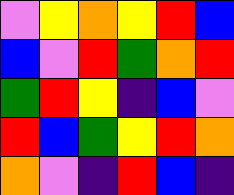[["violet", "yellow", "orange", "yellow", "red", "blue"], ["blue", "violet", "red", "green", "orange", "red"], ["green", "red", "yellow", "indigo", "blue", "violet"], ["red", "blue", "green", "yellow", "red", "orange"], ["orange", "violet", "indigo", "red", "blue", "indigo"]]